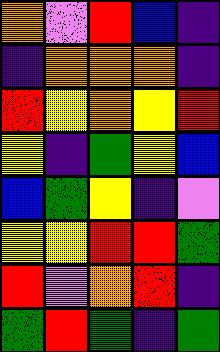[["orange", "violet", "red", "blue", "indigo"], ["indigo", "orange", "orange", "orange", "indigo"], ["red", "yellow", "orange", "yellow", "red"], ["yellow", "indigo", "green", "yellow", "blue"], ["blue", "green", "yellow", "indigo", "violet"], ["yellow", "yellow", "red", "red", "green"], ["red", "violet", "orange", "red", "indigo"], ["green", "red", "green", "indigo", "green"]]